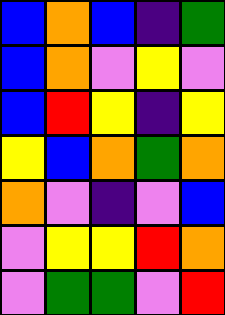[["blue", "orange", "blue", "indigo", "green"], ["blue", "orange", "violet", "yellow", "violet"], ["blue", "red", "yellow", "indigo", "yellow"], ["yellow", "blue", "orange", "green", "orange"], ["orange", "violet", "indigo", "violet", "blue"], ["violet", "yellow", "yellow", "red", "orange"], ["violet", "green", "green", "violet", "red"]]